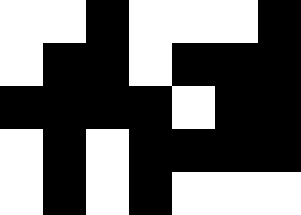[["white", "white", "black", "white", "white", "white", "black"], ["white", "black", "black", "white", "black", "black", "black"], ["black", "black", "black", "black", "white", "black", "black"], ["white", "black", "white", "black", "black", "black", "black"], ["white", "black", "white", "black", "white", "white", "white"]]